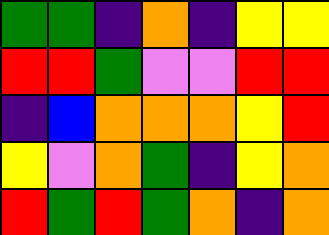[["green", "green", "indigo", "orange", "indigo", "yellow", "yellow"], ["red", "red", "green", "violet", "violet", "red", "red"], ["indigo", "blue", "orange", "orange", "orange", "yellow", "red"], ["yellow", "violet", "orange", "green", "indigo", "yellow", "orange"], ["red", "green", "red", "green", "orange", "indigo", "orange"]]